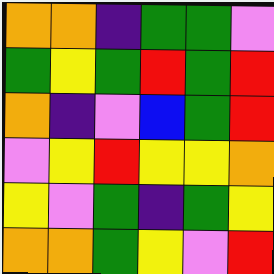[["orange", "orange", "indigo", "green", "green", "violet"], ["green", "yellow", "green", "red", "green", "red"], ["orange", "indigo", "violet", "blue", "green", "red"], ["violet", "yellow", "red", "yellow", "yellow", "orange"], ["yellow", "violet", "green", "indigo", "green", "yellow"], ["orange", "orange", "green", "yellow", "violet", "red"]]